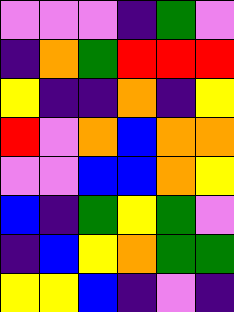[["violet", "violet", "violet", "indigo", "green", "violet"], ["indigo", "orange", "green", "red", "red", "red"], ["yellow", "indigo", "indigo", "orange", "indigo", "yellow"], ["red", "violet", "orange", "blue", "orange", "orange"], ["violet", "violet", "blue", "blue", "orange", "yellow"], ["blue", "indigo", "green", "yellow", "green", "violet"], ["indigo", "blue", "yellow", "orange", "green", "green"], ["yellow", "yellow", "blue", "indigo", "violet", "indigo"]]